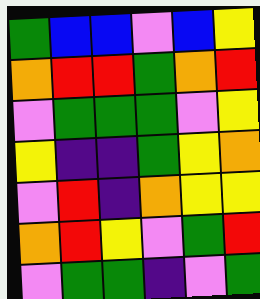[["green", "blue", "blue", "violet", "blue", "yellow"], ["orange", "red", "red", "green", "orange", "red"], ["violet", "green", "green", "green", "violet", "yellow"], ["yellow", "indigo", "indigo", "green", "yellow", "orange"], ["violet", "red", "indigo", "orange", "yellow", "yellow"], ["orange", "red", "yellow", "violet", "green", "red"], ["violet", "green", "green", "indigo", "violet", "green"]]